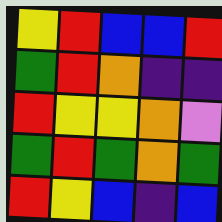[["yellow", "red", "blue", "blue", "red"], ["green", "red", "orange", "indigo", "indigo"], ["red", "yellow", "yellow", "orange", "violet"], ["green", "red", "green", "orange", "green"], ["red", "yellow", "blue", "indigo", "blue"]]